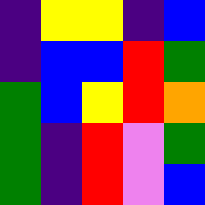[["indigo", "yellow", "yellow", "indigo", "blue"], ["indigo", "blue", "blue", "red", "green"], ["green", "blue", "yellow", "red", "orange"], ["green", "indigo", "red", "violet", "green"], ["green", "indigo", "red", "violet", "blue"]]